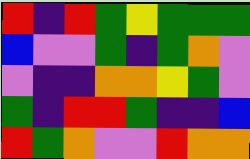[["red", "indigo", "red", "green", "yellow", "green", "green", "green"], ["blue", "violet", "violet", "green", "indigo", "green", "orange", "violet"], ["violet", "indigo", "indigo", "orange", "orange", "yellow", "green", "violet"], ["green", "indigo", "red", "red", "green", "indigo", "indigo", "blue"], ["red", "green", "orange", "violet", "violet", "red", "orange", "orange"]]